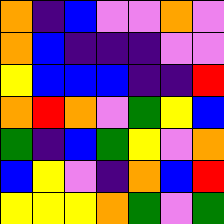[["orange", "indigo", "blue", "violet", "violet", "orange", "violet"], ["orange", "blue", "indigo", "indigo", "indigo", "violet", "violet"], ["yellow", "blue", "blue", "blue", "indigo", "indigo", "red"], ["orange", "red", "orange", "violet", "green", "yellow", "blue"], ["green", "indigo", "blue", "green", "yellow", "violet", "orange"], ["blue", "yellow", "violet", "indigo", "orange", "blue", "red"], ["yellow", "yellow", "yellow", "orange", "green", "violet", "green"]]